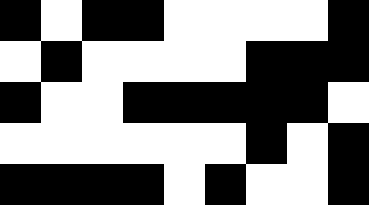[["black", "white", "black", "black", "white", "white", "white", "white", "black"], ["white", "black", "white", "white", "white", "white", "black", "black", "black"], ["black", "white", "white", "black", "black", "black", "black", "black", "white"], ["white", "white", "white", "white", "white", "white", "black", "white", "black"], ["black", "black", "black", "black", "white", "black", "white", "white", "black"]]